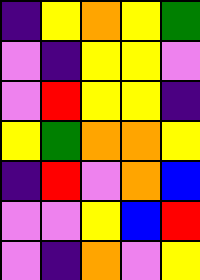[["indigo", "yellow", "orange", "yellow", "green"], ["violet", "indigo", "yellow", "yellow", "violet"], ["violet", "red", "yellow", "yellow", "indigo"], ["yellow", "green", "orange", "orange", "yellow"], ["indigo", "red", "violet", "orange", "blue"], ["violet", "violet", "yellow", "blue", "red"], ["violet", "indigo", "orange", "violet", "yellow"]]